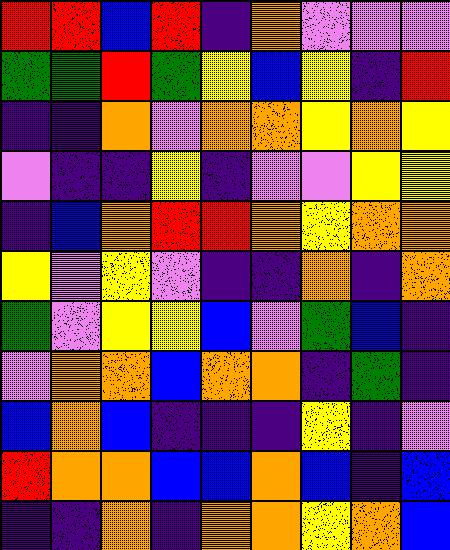[["red", "red", "blue", "red", "indigo", "orange", "violet", "violet", "violet"], ["green", "green", "red", "green", "yellow", "blue", "yellow", "indigo", "red"], ["indigo", "indigo", "orange", "violet", "orange", "orange", "yellow", "orange", "yellow"], ["violet", "indigo", "indigo", "yellow", "indigo", "violet", "violet", "yellow", "yellow"], ["indigo", "blue", "orange", "red", "red", "orange", "yellow", "orange", "orange"], ["yellow", "violet", "yellow", "violet", "indigo", "indigo", "orange", "indigo", "orange"], ["green", "violet", "yellow", "yellow", "blue", "violet", "green", "blue", "indigo"], ["violet", "orange", "orange", "blue", "orange", "orange", "indigo", "green", "indigo"], ["blue", "orange", "blue", "indigo", "indigo", "indigo", "yellow", "indigo", "violet"], ["red", "orange", "orange", "blue", "blue", "orange", "blue", "indigo", "blue"], ["indigo", "indigo", "orange", "indigo", "orange", "orange", "yellow", "orange", "blue"]]